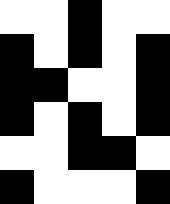[["white", "white", "black", "white", "white"], ["black", "white", "black", "white", "black"], ["black", "black", "white", "white", "black"], ["black", "white", "black", "white", "black"], ["white", "white", "black", "black", "white"], ["black", "white", "white", "white", "black"]]